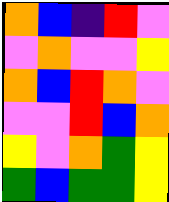[["orange", "blue", "indigo", "red", "violet"], ["violet", "orange", "violet", "violet", "yellow"], ["orange", "blue", "red", "orange", "violet"], ["violet", "violet", "red", "blue", "orange"], ["yellow", "violet", "orange", "green", "yellow"], ["green", "blue", "green", "green", "yellow"]]